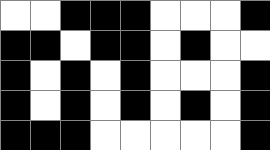[["white", "white", "black", "black", "black", "white", "white", "white", "black"], ["black", "black", "white", "black", "black", "white", "black", "white", "white"], ["black", "white", "black", "white", "black", "white", "white", "white", "black"], ["black", "white", "black", "white", "black", "white", "black", "white", "black"], ["black", "black", "black", "white", "white", "white", "white", "white", "black"]]